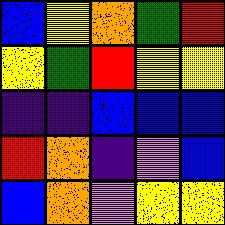[["blue", "yellow", "orange", "green", "red"], ["yellow", "green", "red", "yellow", "yellow"], ["indigo", "indigo", "blue", "blue", "blue"], ["red", "orange", "indigo", "violet", "blue"], ["blue", "orange", "violet", "yellow", "yellow"]]